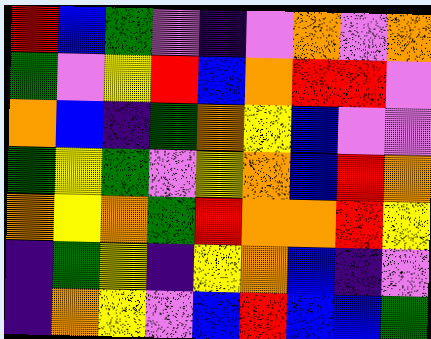[["red", "blue", "green", "violet", "indigo", "violet", "orange", "violet", "orange"], ["green", "violet", "yellow", "red", "blue", "orange", "red", "red", "violet"], ["orange", "blue", "indigo", "green", "orange", "yellow", "blue", "violet", "violet"], ["green", "yellow", "green", "violet", "yellow", "orange", "blue", "red", "orange"], ["orange", "yellow", "orange", "green", "red", "orange", "orange", "red", "yellow"], ["indigo", "green", "yellow", "indigo", "yellow", "orange", "blue", "indigo", "violet"], ["indigo", "orange", "yellow", "violet", "blue", "red", "blue", "blue", "green"]]